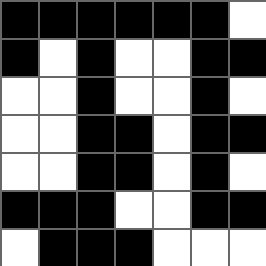[["black", "black", "black", "black", "black", "black", "white"], ["black", "white", "black", "white", "white", "black", "black"], ["white", "white", "black", "white", "white", "black", "white"], ["white", "white", "black", "black", "white", "black", "black"], ["white", "white", "black", "black", "white", "black", "white"], ["black", "black", "black", "white", "white", "black", "black"], ["white", "black", "black", "black", "white", "white", "white"]]